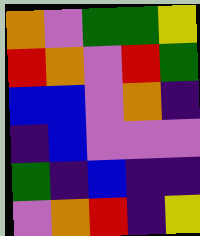[["orange", "violet", "green", "green", "yellow"], ["red", "orange", "violet", "red", "green"], ["blue", "blue", "violet", "orange", "indigo"], ["indigo", "blue", "violet", "violet", "violet"], ["green", "indigo", "blue", "indigo", "indigo"], ["violet", "orange", "red", "indigo", "yellow"]]